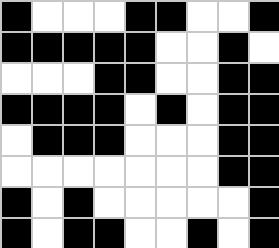[["black", "white", "white", "white", "black", "black", "white", "white", "black"], ["black", "black", "black", "black", "black", "white", "white", "black", "white"], ["white", "white", "white", "black", "black", "white", "white", "black", "black"], ["black", "black", "black", "black", "white", "black", "white", "black", "black"], ["white", "black", "black", "black", "white", "white", "white", "black", "black"], ["white", "white", "white", "white", "white", "white", "white", "black", "black"], ["black", "white", "black", "white", "white", "white", "white", "white", "black"], ["black", "white", "black", "black", "white", "white", "black", "white", "black"]]